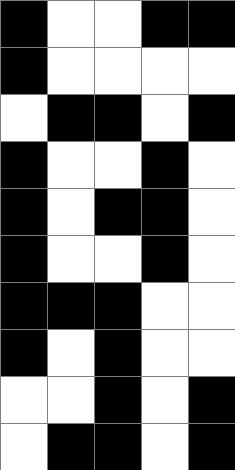[["black", "white", "white", "black", "black"], ["black", "white", "white", "white", "white"], ["white", "black", "black", "white", "black"], ["black", "white", "white", "black", "white"], ["black", "white", "black", "black", "white"], ["black", "white", "white", "black", "white"], ["black", "black", "black", "white", "white"], ["black", "white", "black", "white", "white"], ["white", "white", "black", "white", "black"], ["white", "black", "black", "white", "black"]]